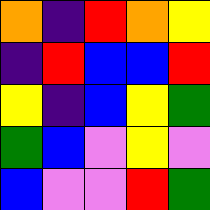[["orange", "indigo", "red", "orange", "yellow"], ["indigo", "red", "blue", "blue", "red"], ["yellow", "indigo", "blue", "yellow", "green"], ["green", "blue", "violet", "yellow", "violet"], ["blue", "violet", "violet", "red", "green"]]